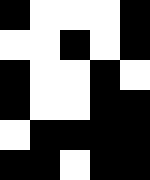[["black", "white", "white", "white", "black"], ["white", "white", "black", "white", "black"], ["black", "white", "white", "black", "white"], ["black", "white", "white", "black", "black"], ["white", "black", "black", "black", "black"], ["black", "black", "white", "black", "black"]]